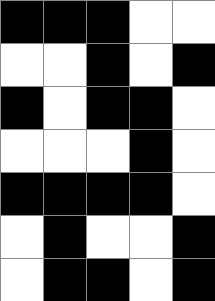[["black", "black", "black", "white", "white"], ["white", "white", "black", "white", "black"], ["black", "white", "black", "black", "white"], ["white", "white", "white", "black", "white"], ["black", "black", "black", "black", "white"], ["white", "black", "white", "white", "black"], ["white", "black", "black", "white", "black"]]